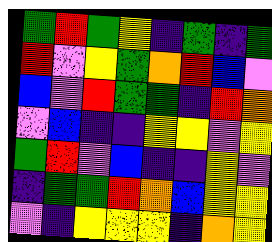[["green", "red", "green", "yellow", "indigo", "green", "indigo", "green"], ["red", "violet", "yellow", "green", "orange", "red", "blue", "violet"], ["blue", "violet", "red", "green", "green", "indigo", "red", "orange"], ["violet", "blue", "indigo", "indigo", "yellow", "yellow", "violet", "yellow"], ["green", "red", "violet", "blue", "indigo", "indigo", "yellow", "violet"], ["indigo", "green", "green", "red", "orange", "blue", "yellow", "yellow"], ["violet", "indigo", "yellow", "yellow", "yellow", "indigo", "orange", "yellow"]]